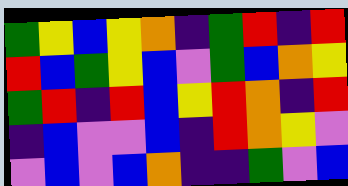[["green", "yellow", "blue", "yellow", "orange", "indigo", "green", "red", "indigo", "red"], ["red", "blue", "green", "yellow", "blue", "violet", "green", "blue", "orange", "yellow"], ["green", "red", "indigo", "red", "blue", "yellow", "red", "orange", "indigo", "red"], ["indigo", "blue", "violet", "violet", "blue", "indigo", "red", "orange", "yellow", "violet"], ["violet", "blue", "violet", "blue", "orange", "indigo", "indigo", "green", "violet", "blue"]]